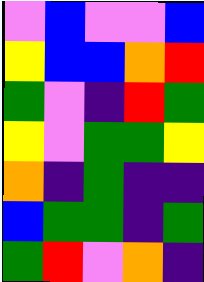[["violet", "blue", "violet", "violet", "blue"], ["yellow", "blue", "blue", "orange", "red"], ["green", "violet", "indigo", "red", "green"], ["yellow", "violet", "green", "green", "yellow"], ["orange", "indigo", "green", "indigo", "indigo"], ["blue", "green", "green", "indigo", "green"], ["green", "red", "violet", "orange", "indigo"]]